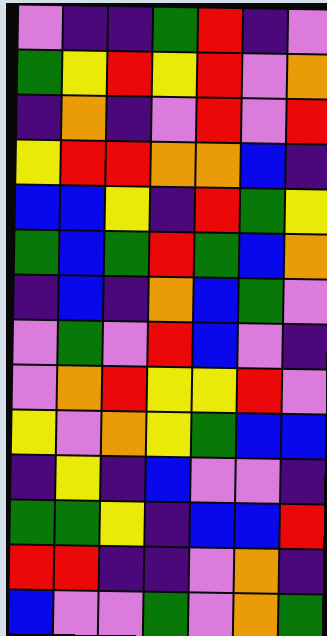[["violet", "indigo", "indigo", "green", "red", "indigo", "violet"], ["green", "yellow", "red", "yellow", "red", "violet", "orange"], ["indigo", "orange", "indigo", "violet", "red", "violet", "red"], ["yellow", "red", "red", "orange", "orange", "blue", "indigo"], ["blue", "blue", "yellow", "indigo", "red", "green", "yellow"], ["green", "blue", "green", "red", "green", "blue", "orange"], ["indigo", "blue", "indigo", "orange", "blue", "green", "violet"], ["violet", "green", "violet", "red", "blue", "violet", "indigo"], ["violet", "orange", "red", "yellow", "yellow", "red", "violet"], ["yellow", "violet", "orange", "yellow", "green", "blue", "blue"], ["indigo", "yellow", "indigo", "blue", "violet", "violet", "indigo"], ["green", "green", "yellow", "indigo", "blue", "blue", "red"], ["red", "red", "indigo", "indigo", "violet", "orange", "indigo"], ["blue", "violet", "violet", "green", "violet", "orange", "green"]]